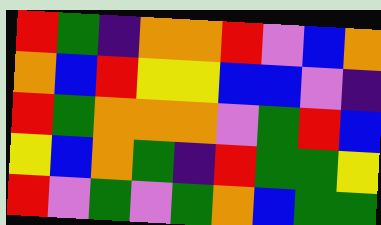[["red", "green", "indigo", "orange", "orange", "red", "violet", "blue", "orange"], ["orange", "blue", "red", "yellow", "yellow", "blue", "blue", "violet", "indigo"], ["red", "green", "orange", "orange", "orange", "violet", "green", "red", "blue"], ["yellow", "blue", "orange", "green", "indigo", "red", "green", "green", "yellow"], ["red", "violet", "green", "violet", "green", "orange", "blue", "green", "green"]]